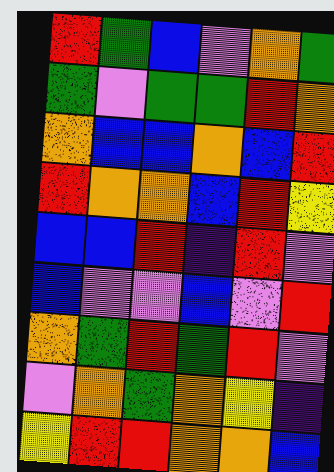[["red", "green", "blue", "violet", "orange", "green"], ["green", "violet", "green", "green", "red", "orange"], ["orange", "blue", "blue", "orange", "blue", "red"], ["red", "orange", "orange", "blue", "red", "yellow"], ["blue", "blue", "red", "indigo", "red", "violet"], ["blue", "violet", "violet", "blue", "violet", "red"], ["orange", "green", "red", "green", "red", "violet"], ["violet", "orange", "green", "orange", "yellow", "indigo"], ["yellow", "red", "red", "orange", "orange", "blue"]]